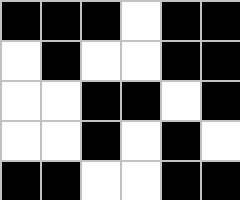[["black", "black", "black", "white", "black", "black"], ["white", "black", "white", "white", "black", "black"], ["white", "white", "black", "black", "white", "black"], ["white", "white", "black", "white", "black", "white"], ["black", "black", "white", "white", "black", "black"]]